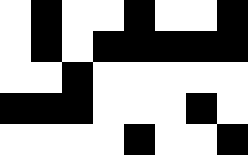[["white", "black", "white", "white", "black", "white", "white", "black"], ["white", "black", "white", "black", "black", "black", "black", "black"], ["white", "white", "black", "white", "white", "white", "white", "white"], ["black", "black", "black", "white", "white", "white", "black", "white"], ["white", "white", "white", "white", "black", "white", "white", "black"]]